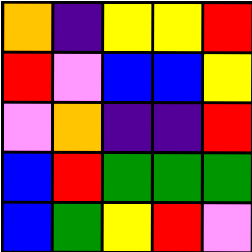[["orange", "indigo", "yellow", "yellow", "red"], ["red", "violet", "blue", "blue", "yellow"], ["violet", "orange", "indigo", "indigo", "red"], ["blue", "red", "green", "green", "green"], ["blue", "green", "yellow", "red", "violet"]]